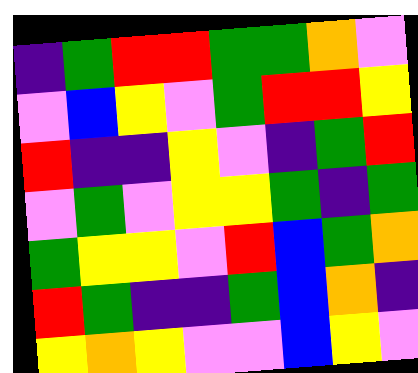[["indigo", "green", "red", "red", "green", "green", "orange", "violet"], ["violet", "blue", "yellow", "violet", "green", "red", "red", "yellow"], ["red", "indigo", "indigo", "yellow", "violet", "indigo", "green", "red"], ["violet", "green", "violet", "yellow", "yellow", "green", "indigo", "green"], ["green", "yellow", "yellow", "violet", "red", "blue", "green", "orange"], ["red", "green", "indigo", "indigo", "green", "blue", "orange", "indigo"], ["yellow", "orange", "yellow", "violet", "violet", "blue", "yellow", "violet"]]